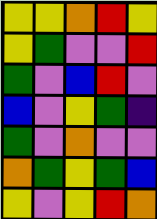[["yellow", "yellow", "orange", "red", "yellow"], ["yellow", "green", "violet", "violet", "red"], ["green", "violet", "blue", "red", "violet"], ["blue", "violet", "yellow", "green", "indigo"], ["green", "violet", "orange", "violet", "violet"], ["orange", "green", "yellow", "green", "blue"], ["yellow", "violet", "yellow", "red", "orange"]]